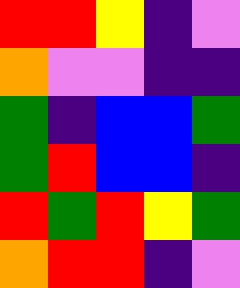[["red", "red", "yellow", "indigo", "violet"], ["orange", "violet", "violet", "indigo", "indigo"], ["green", "indigo", "blue", "blue", "green"], ["green", "red", "blue", "blue", "indigo"], ["red", "green", "red", "yellow", "green"], ["orange", "red", "red", "indigo", "violet"]]